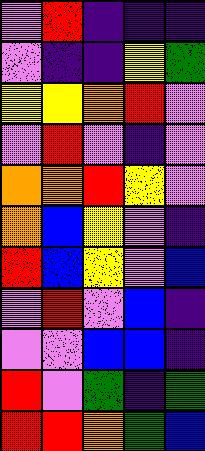[["violet", "red", "indigo", "indigo", "indigo"], ["violet", "indigo", "indigo", "yellow", "green"], ["yellow", "yellow", "orange", "red", "violet"], ["violet", "red", "violet", "indigo", "violet"], ["orange", "orange", "red", "yellow", "violet"], ["orange", "blue", "yellow", "violet", "indigo"], ["red", "blue", "yellow", "violet", "blue"], ["violet", "red", "violet", "blue", "indigo"], ["violet", "violet", "blue", "blue", "indigo"], ["red", "violet", "green", "indigo", "green"], ["red", "red", "orange", "green", "blue"]]